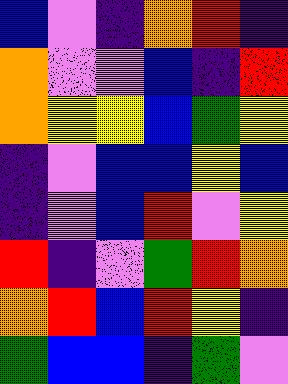[["blue", "violet", "indigo", "orange", "red", "indigo"], ["orange", "violet", "violet", "blue", "indigo", "red"], ["orange", "yellow", "yellow", "blue", "green", "yellow"], ["indigo", "violet", "blue", "blue", "yellow", "blue"], ["indigo", "violet", "blue", "red", "violet", "yellow"], ["red", "indigo", "violet", "green", "red", "orange"], ["orange", "red", "blue", "red", "yellow", "indigo"], ["green", "blue", "blue", "indigo", "green", "violet"]]